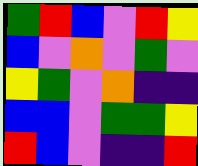[["green", "red", "blue", "violet", "red", "yellow"], ["blue", "violet", "orange", "violet", "green", "violet"], ["yellow", "green", "violet", "orange", "indigo", "indigo"], ["blue", "blue", "violet", "green", "green", "yellow"], ["red", "blue", "violet", "indigo", "indigo", "red"]]